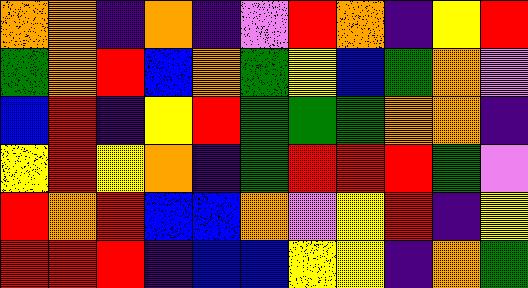[["orange", "orange", "indigo", "orange", "indigo", "violet", "red", "orange", "indigo", "yellow", "red"], ["green", "orange", "red", "blue", "orange", "green", "yellow", "blue", "green", "orange", "violet"], ["blue", "red", "indigo", "yellow", "red", "green", "green", "green", "orange", "orange", "indigo"], ["yellow", "red", "yellow", "orange", "indigo", "green", "red", "red", "red", "green", "violet"], ["red", "orange", "red", "blue", "blue", "orange", "violet", "yellow", "red", "indigo", "yellow"], ["red", "red", "red", "indigo", "blue", "blue", "yellow", "yellow", "indigo", "orange", "green"]]